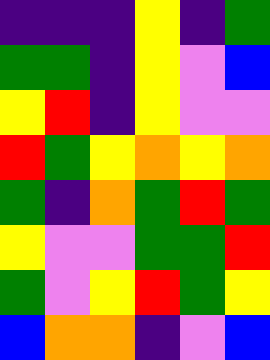[["indigo", "indigo", "indigo", "yellow", "indigo", "green"], ["green", "green", "indigo", "yellow", "violet", "blue"], ["yellow", "red", "indigo", "yellow", "violet", "violet"], ["red", "green", "yellow", "orange", "yellow", "orange"], ["green", "indigo", "orange", "green", "red", "green"], ["yellow", "violet", "violet", "green", "green", "red"], ["green", "violet", "yellow", "red", "green", "yellow"], ["blue", "orange", "orange", "indigo", "violet", "blue"]]